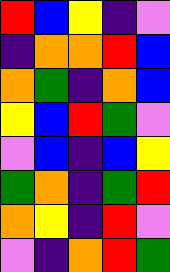[["red", "blue", "yellow", "indigo", "violet"], ["indigo", "orange", "orange", "red", "blue"], ["orange", "green", "indigo", "orange", "blue"], ["yellow", "blue", "red", "green", "violet"], ["violet", "blue", "indigo", "blue", "yellow"], ["green", "orange", "indigo", "green", "red"], ["orange", "yellow", "indigo", "red", "violet"], ["violet", "indigo", "orange", "red", "green"]]